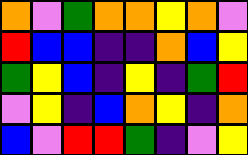[["orange", "violet", "green", "orange", "orange", "yellow", "orange", "violet"], ["red", "blue", "blue", "indigo", "indigo", "orange", "blue", "yellow"], ["green", "yellow", "blue", "indigo", "yellow", "indigo", "green", "red"], ["violet", "yellow", "indigo", "blue", "orange", "yellow", "indigo", "orange"], ["blue", "violet", "red", "red", "green", "indigo", "violet", "yellow"]]